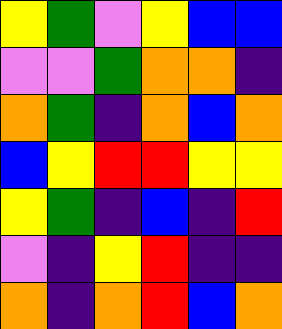[["yellow", "green", "violet", "yellow", "blue", "blue"], ["violet", "violet", "green", "orange", "orange", "indigo"], ["orange", "green", "indigo", "orange", "blue", "orange"], ["blue", "yellow", "red", "red", "yellow", "yellow"], ["yellow", "green", "indigo", "blue", "indigo", "red"], ["violet", "indigo", "yellow", "red", "indigo", "indigo"], ["orange", "indigo", "orange", "red", "blue", "orange"]]